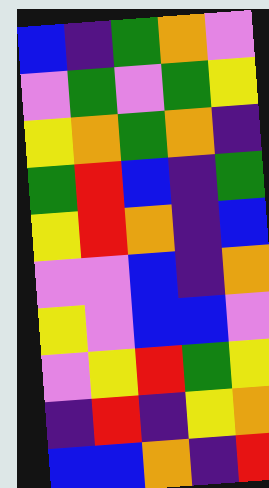[["blue", "indigo", "green", "orange", "violet"], ["violet", "green", "violet", "green", "yellow"], ["yellow", "orange", "green", "orange", "indigo"], ["green", "red", "blue", "indigo", "green"], ["yellow", "red", "orange", "indigo", "blue"], ["violet", "violet", "blue", "indigo", "orange"], ["yellow", "violet", "blue", "blue", "violet"], ["violet", "yellow", "red", "green", "yellow"], ["indigo", "red", "indigo", "yellow", "orange"], ["blue", "blue", "orange", "indigo", "red"]]